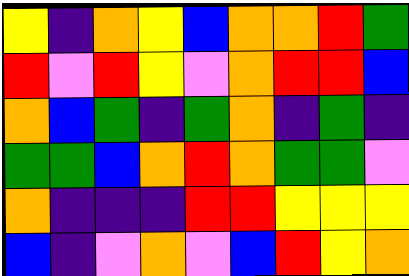[["yellow", "indigo", "orange", "yellow", "blue", "orange", "orange", "red", "green"], ["red", "violet", "red", "yellow", "violet", "orange", "red", "red", "blue"], ["orange", "blue", "green", "indigo", "green", "orange", "indigo", "green", "indigo"], ["green", "green", "blue", "orange", "red", "orange", "green", "green", "violet"], ["orange", "indigo", "indigo", "indigo", "red", "red", "yellow", "yellow", "yellow"], ["blue", "indigo", "violet", "orange", "violet", "blue", "red", "yellow", "orange"]]